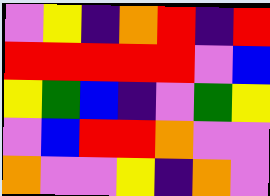[["violet", "yellow", "indigo", "orange", "red", "indigo", "red"], ["red", "red", "red", "red", "red", "violet", "blue"], ["yellow", "green", "blue", "indigo", "violet", "green", "yellow"], ["violet", "blue", "red", "red", "orange", "violet", "violet"], ["orange", "violet", "violet", "yellow", "indigo", "orange", "violet"]]